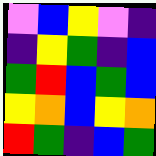[["violet", "blue", "yellow", "violet", "indigo"], ["indigo", "yellow", "green", "indigo", "blue"], ["green", "red", "blue", "green", "blue"], ["yellow", "orange", "blue", "yellow", "orange"], ["red", "green", "indigo", "blue", "green"]]